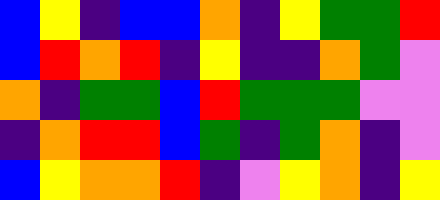[["blue", "yellow", "indigo", "blue", "blue", "orange", "indigo", "yellow", "green", "green", "red"], ["blue", "red", "orange", "red", "indigo", "yellow", "indigo", "indigo", "orange", "green", "violet"], ["orange", "indigo", "green", "green", "blue", "red", "green", "green", "green", "violet", "violet"], ["indigo", "orange", "red", "red", "blue", "green", "indigo", "green", "orange", "indigo", "violet"], ["blue", "yellow", "orange", "orange", "red", "indigo", "violet", "yellow", "orange", "indigo", "yellow"]]